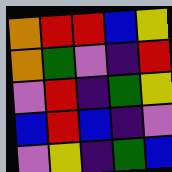[["orange", "red", "red", "blue", "yellow"], ["orange", "green", "violet", "indigo", "red"], ["violet", "red", "indigo", "green", "yellow"], ["blue", "red", "blue", "indigo", "violet"], ["violet", "yellow", "indigo", "green", "blue"]]